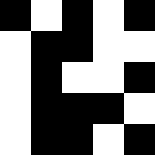[["black", "white", "black", "white", "black"], ["white", "black", "black", "white", "white"], ["white", "black", "white", "white", "black"], ["white", "black", "black", "black", "white"], ["white", "black", "black", "white", "black"]]